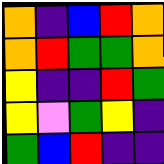[["orange", "indigo", "blue", "red", "orange"], ["orange", "red", "green", "green", "orange"], ["yellow", "indigo", "indigo", "red", "green"], ["yellow", "violet", "green", "yellow", "indigo"], ["green", "blue", "red", "indigo", "indigo"]]